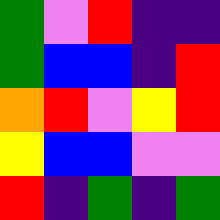[["green", "violet", "red", "indigo", "indigo"], ["green", "blue", "blue", "indigo", "red"], ["orange", "red", "violet", "yellow", "red"], ["yellow", "blue", "blue", "violet", "violet"], ["red", "indigo", "green", "indigo", "green"]]